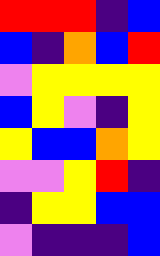[["red", "red", "red", "indigo", "blue"], ["blue", "indigo", "orange", "blue", "red"], ["violet", "yellow", "yellow", "yellow", "yellow"], ["blue", "yellow", "violet", "indigo", "yellow"], ["yellow", "blue", "blue", "orange", "yellow"], ["violet", "violet", "yellow", "red", "indigo"], ["indigo", "yellow", "yellow", "blue", "blue"], ["violet", "indigo", "indigo", "indigo", "blue"]]